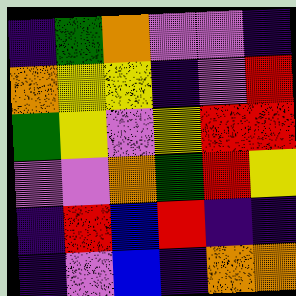[["indigo", "green", "orange", "violet", "violet", "indigo"], ["orange", "yellow", "yellow", "indigo", "violet", "red"], ["green", "yellow", "violet", "yellow", "red", "red"], ["violet", "violet", "orange", "green", "red", "yellow"], ["indigo", "red", "blue", "red", "indigo", "indigo"], ["indigo", "violet", "blue", "indigo", "orange", "orange"]]